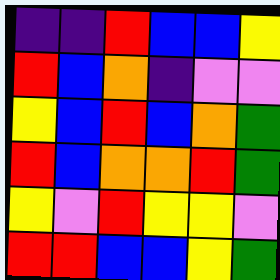[["indigo", "indigo", "red", "blue", "blue", "yellow"], ["red", "blue", "orange", "indigo", "violet", "violet"], ["yellow", "blue", "red", "blue", "orange", "green"], ["red", "blue", "orange", "orange", "red", "green"], ["yellow", "violet", "red", "yellow", "yellow", "violet"], ["red", "red", "blue", "blue", "yellow", "green"]]